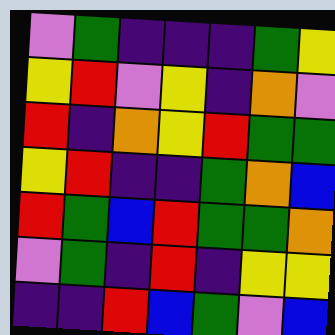[["violet", "green", "indigo", "indigo", "indigo", "green", "yellow"], ["yellow", "red", "violet", "yellow", "indigo", "orange", "violet"], ["red", "indigo", "orange", "yellow", "red", "green", "green"], ["yellow", "red", "indigo", "indigo", "green", "orange", "blue"], ["red", "green", "blue", "red", "green", "green", "orange"], ["violet", "green", "indigo", "red", "indigo", "yellow", "yellow"], ["indigo", "indigo", "red", "blue", "green", "violet", "blue"]]